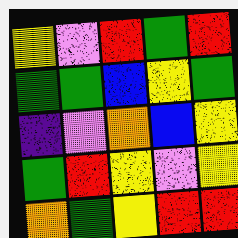[["yellow", "violet", "red", "green", "red"], ["green", "green", "blue", "yellow", "green"], ["indigo", "violet", "orange", "blue", "yellow"], ["green", "red", "yellow", "violet", "yellow"], ["orange", "green", "yellow", "red", "red"]]